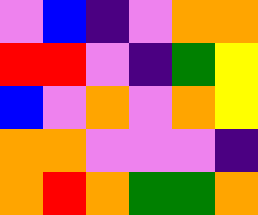[["violet", "blue", "indigo", "violet", "orange", "orange"], ["red", "red", "violet", "indigo", "green", "yellow"], ["blue", "violet", "orange", "violet", "orange", "yellow"], ["orange", "orange", "violet", "violet", "violet", "indigo"], ["orange", "red", "orange", "green", "green", "orange"]]